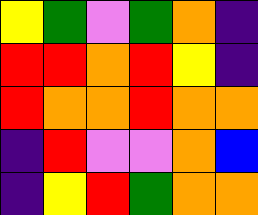[["yellow", "green", "violet", "green", "orange", "indigo"], ["red", "red", "orange", "red", "yellow", "indigo"], ["red", "orange", "orange", "red", "orange", "orange"], ["indigo", "red", "violet", "violet", "orange", "blue"], ["indigo", "yellow", "red", "green", "orange", "orange"]]